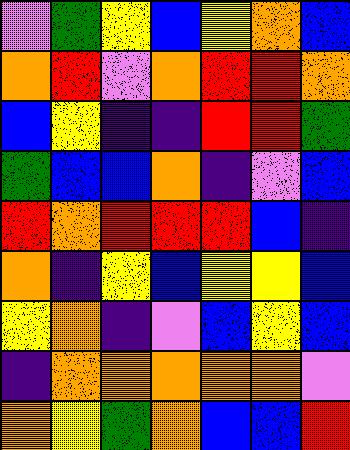[["violet", "green", "yellow", "blue", "yellow", "orange", "blue"], ["orange", "red", "violet", "orange", "red", "red", "orange"], ["blue", "yellow", "indigo", "indigo", "red", "red", "green"], ["green", "blue", "blue", "orange", "indigo", "violet", "blue"], ["red", "orange", "red", "red", "red", "blue", "indigo"], ["orange", "indigo", "yellow", "blue", "yellow", "yellow", "blue"], ["yellow", "orange", "indigo", "violet", "blue", "yellow", "blue"], ["indigo", "orange", "orange", "orange", "orange", "orange", "violet"], ["orange", "yellow", "green", "orange", "blue", "blue", "red"]]